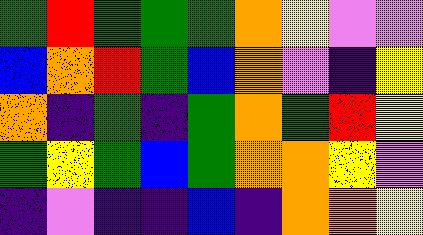[["green", "red", "green", "green", "green", "orange", "yellow", "violet", "violet"], ["blue", "orange", "red", "green", "blue", "orange", "violet", "indigo", "yellow"], ["orange", "indigo", "green", "indigo", "green", "orange", "green", "red", "yellow"], ["green", "yellow", "green", "blue", "green", "orange", "orange", "yellow", "violet"], ["indigo", "violet", "indigo", "indigo", "blue", "indigo", "orange", "orange", "yellow"]]